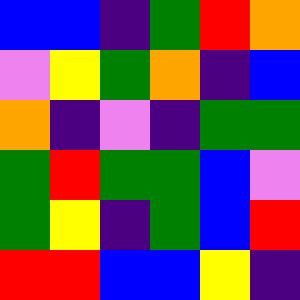[["blue", "blue", "indigo", "green", "red", "orange"], ["violet", "yellow", "green", "orange", "indigo", "blue"], ["orange", "indigo", "violet", "indigo", "green", "green"], ["green", "red", "green", "green", "blue", "violet"], ["green", "yellow", "indigo", "green", "blue", "red"], ["red", "red", "blue", "blue", "yellow", "indigo"]]